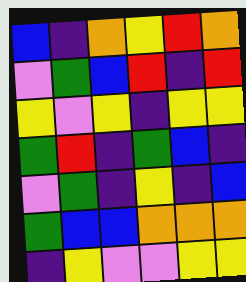[["blue", "indigo", "orange", "yellow", "red", "orange"], ["violet", "green", "blue", "red", "indigo", "red"], ["yellow", "violet", "yellow", "indigo", "yellow", "yellow"], ["green", "red", "indigo", "green", "blue", "indigo"], ["violet", "green", "indigo", "yellow", "indigo", "blue"], ["green", "blue", "blue", "orange", "orange", "orange"], ["indigo", "yellow", "violet", "violet", "yellow", "yellow"]]